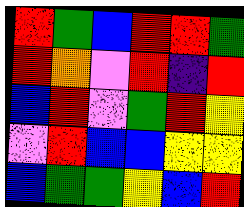[["red", "green", "blue", "red", "red", "green"], ["red", "orange", "violet", "red", "indigo", "red"], ["blue", "red", "violet", "green", "red", "yellow"], ["violet", "red", "blue", "blue", "yellow", "yellow"], ["blue", "green", "green", "yellow", "blue", "red"]]